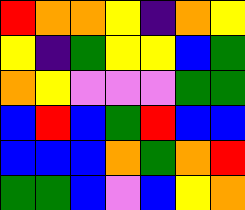[["red", "orange", "orange", "yellow", "indigo", "orange", "yellow"], ["yellow", "indigo", "green", "yellow", "yellow", "blue", "green"], ["orange", "yellow", "violet", "violet", "violet", "green", "green"], ["blue", "red", "blue", "green", "red", "blue", "blue"], ["blue", "blue", "blue", "orange", "green", "orange", "red"], ["green", "green", "blue", "violet", "blue", "yellow", "orange"]]